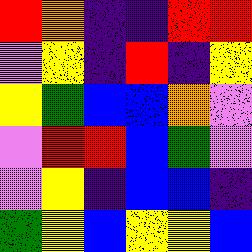[["red", "orange", "indigo", "indigo", "red", "red"], ["violet", "yellow", "indigo", "red", "indigo", "yellow"], ["yellow", "green", "blue", "blue", "orange", "violet"], ["violet", "red", "red", "blue", "green", "violet"], ["violet", "yellow", "indigo", "blue", "blue", "indigo"], ["green", "yellow", "blue", "yellow", "yellow", "blue"]]